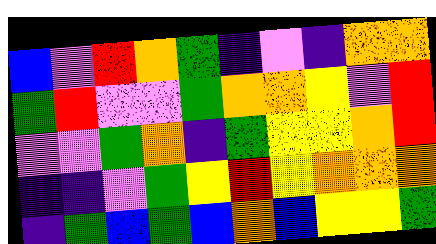[["blue", "violet", "red", "orange", "green", "indigo", "violet", "indigo", "orange", "orange"], ["green", "red", "violet", "violet", "green", "orange", "orange", "yellow", "violet", "red"], ["violet", "violet", "green", "orange", "indigo", "green", "yellow", "yellow", "orange", "red"], ["indigo", "indigo", "violet", "green", "yellow", "red", "yellow", "orange", "orange", "orange"], ["indigo", "green", "blue", "green", "blue", "orange", "blue", "yellow", "yellow", "green"]]